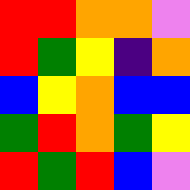[["red", "red", "orange", "orange", "violet"], ["red", "green", "yellow", "indigo", "orange"], ["blue", "yellow", "orange", "blue", "blue"], ["green", "red", "orange", "green", "yellow"], ["red", "green", "red", "blue", "violet"]]